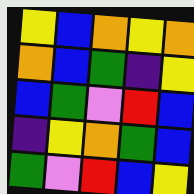[["yellow", "blue", "orange", "yellow", "orange"], ["orange", "blue", "green", "indigo", "yellow"], ["blue", "green", "violet", "red", "blue"], ["indigo", "yellow", "orange", "green", "blue"], ["green", "violet", "red", "blue", "yellow"]]